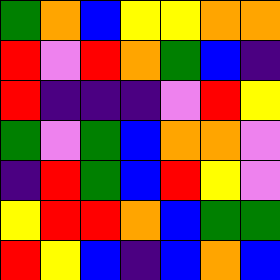[["green", "orange", "blue", "yellow", "yellow", "orange", "orange"], ["red", "violet", "red", "orange", "green", "blue", "indigo"], ["red", "indigo", "indigo", "indigo", "violet", "red", "yellow"], ["green", "violet", "green", "blue", "orange", "orange", "violet"], ["indigo", "red", "green", "blue", "red", "yellow", "violet"], ["yellow", "red", "red", "orange", "blue", "green", "green"], ["red", "yellow", "blue", "indigo", "blue", "orange", "blue"]]